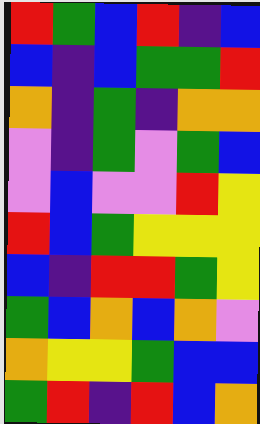[["red", "green", "blue", "red", "indigo", "blue"], ["blue", "indigo", "blue", "green", "green", "red"], ["orange", "indigo", "green", "indigo", "orange", "orange"], ["violet", "indigo", "green", "violet", "green", "blue"], ["violet", "blue", "violet", "violet", "red", "yellow"], ["red", "blue", "green", "yellow", "yellow", "yellow"], ["blue", "indigo", "red", "red", "green", "yellow"], ["green", "blue", "orange", "blue", "orange", "violet"], ["orange", "yellow", "yellow", "green", "blue", "blue"], ["green", "red", "indigo", "red", "blue", "orange"]]